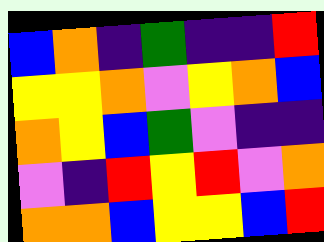[["blue", "orange", "indigo", "green", "indigo", "indigo", "red"], ["yellow", "yellow", "orange", "violet", "yellow", "orange", "blue"], ["orange", "yellow", "blue", "green", "violet", "indigo", "indigo"], ["violet", "indigo", "red", "yellow", "red", "violet", "orange"], ["orange", "orange", "blue", "yellow", "yellow", "blue", "red"]]